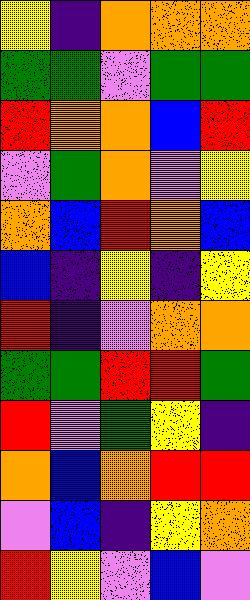[["yellow", "indigo", "orange", "orange", "orange"], ["green", "green", "violet", "green", "green"], ["red", "orange", "orange", "blue", "red"], ["violet", "green", "orange", "violet", "yellow"], ["orange", "blue", "red", "orange", "blue"], ["blue", "indigo", "yellow", "indigo", "yellow"], ["red", "indigo", "violet", "orange", "orange"], ["green", "green", "red", "red", "green"], ["red", "violet", "green", "yellow", "indigo"], ["orange", "blue", "orange", "red", "red"], ["violet", "blue", "indigo", "yellow", "orange"], ["red", "yellow", "violet", "blue", "violet"]]